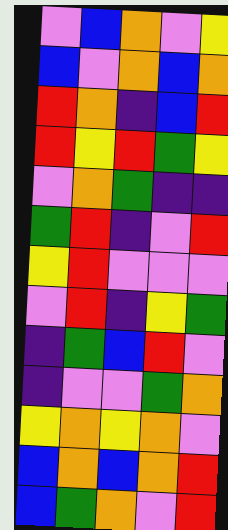[["violet", "blue", "orange", "violet", "yellow"], ["blue", "violet", "orange", "blue", "orange"], ["red", "orange", "indigo", "blue", "red"], ["red", "yellow", "red", "green", "yellow"], ["violet", "orange", "green", "indigo", "indigo"], ["green", "red", "indigo", "violet", "red"], ["yellow", "red", "violet", "violet", "violet"], ["violet", "red", "indigo", "yellow", "green"], ["indigo", "green", "blue", "red", "violet"], ["indigo", "violet", "violet", "green", "orange"], ["yellow", "orange", "yellow", "orange", "violet"], ["blue", "orange", "blue", "orange", "red"], ["blue", "green", "orange", "violet", "red"]]